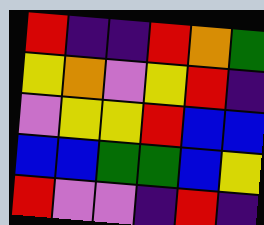[["red", "indigo", "indigo", "red", "orange", "green"], ["yellow", "orange", "violet", "yellow", "red", "indigo"], ["violet", "yellow", "yellow", "red", "blue", "blue"], ["blue", "blue", "green", "green", "blue", "yellow"], ["red", "violet", "violet", "indigo", "red", "indigo"]]